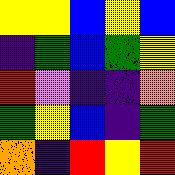[["yellow", "yellow", "blue", "yellow", "blue"], ["indigo", "green", "blue", "green", "yellow"], ["red", "violet", "indigo", "indigo", "orange"], ["green", "yellow", "blue", "indigo", "green"], ["orange", "indigo", "red", "yellow", "red"]]